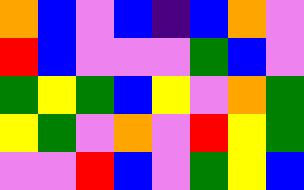[["orange", "blue", "violet", "blue", "indigo", "blue", "orange", "violet"], ["red", "blue", "violet", "violet", "violet", "green", "blue", "violet"], ["green", "yellow", "green", "blue", "yellow", "violet", "orange", "green"], ["yellow", "green", "violet", "orange", "violet", "red", "yellow", "green"], ["violet", "violet", "red", "blue", "violet", "green", "yellow", "blue"]]